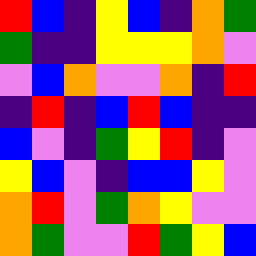[["red", "blue", "indigo", "yellow", "blue", "indigo", "orange", "green"], ["green", "indigo", "indigo", "yellow", "yellow", "yellow", "orange", "violet"], ["violet", "blue", "orange", "violet", "violet", "orange", "indigo", "red"], ["indigo", "red", "indigo", "blue", "red", "blue", "indigo", "indigo"], ["blue", "violet", "indigo", "green", "yellow", "red", "indigo", "violet"], ["yellow", "blue", "violet", "indigo", "blue", "blue", "yellow", "violet"], ["orange", "red", "violet", "green", "orange", "yellow", "violet", "violet"], ["orange", "green", "violet", "violet", "red", "green", "yellow", "blue"]]